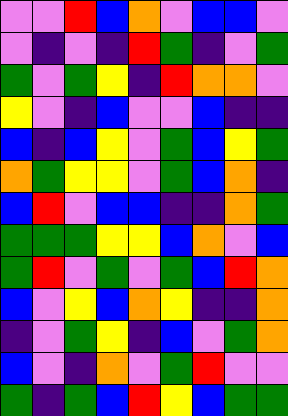[["violet", "violet", "red", "blue", "orange", "violet", "blue", "blue", "violet"], ["violet", "indigo", "violet", "indigo", "red", "green", "indigo", "violet", "green"], ["green", "violet", "green", "yellow", "indigo", "red", "orange", "orange", "violet"], ["yellow", "violet", "indigo", "blue", "violet", "violet", "blue", "indigo", "indigo"], ["blue", "indigo", "blue", "yellow", "violet", "green", "blue", "yellow", "green"], ["orange", "green", "yellow", "yellow", "violet", "green", "blue", "orange", "indigo"], ["blue", "red", "violet", "blue", "blue", "indigo", "indigo", "orange", "green"], ["green", "green", "green", "yellow", "yellow", "blue", "orange", "violet", "blue"], ["green", "red", "violet", "green", "violet", "green", "blue", "red", "orange"], ["blue", "violet", "yellow", "blue", "orange", "yellow", "indigo", "indigo", "orange"], ["indigo", "violet", "green", "yellow", "indigo", "blue", "violet", "green", "orange"], ["blue", "violet", "indigo", "orange", "violet", "green", "red", "violet", "violet"], ["green", "indigo", "green", "blue", "red", "yellow", "blue", "green", "green"]]